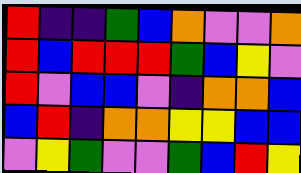[["red", "indigo", "indigo", "green", "blue", "orange", "violet", "violet", "orange"], ["red", "blue", "red", "red", "red", "green", "blue", "yellow", "violet"], ["red", "violet", "blue", "blue", "violet", "indigo", "orange", "orange", "blue"], ["blue", "red", "indigo", "orange", "orange", "yellow", "yellow", "blue", "blue"], ["violet", "yellow", "green", "violet", "violet", "green", "blue", "red", "yellow"]]